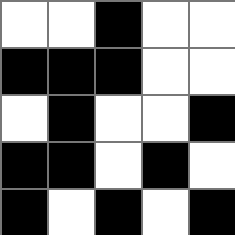[["white", "white", "black", "white", "white"], ["black", "black", "black", "white", "white"], ["white", "black", "white", "white", "black"], ["black", "black", "white", "black", "white"], ["black", "white", "black", "white", "black"]]